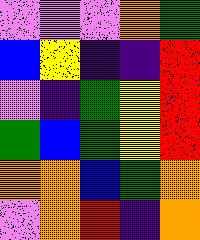[["violet", "violet", "violet", "orange", "green"], ["blue", "yellow", "indigo", "indigo", "red"], ["violet", "indigo", "green", "yellow", "red"], ["green", "blue", "green", "yellow", "red"], ["orange", "orange", "blue", "green", "orange"], ["violet", "orange", "red", "indigo", "orange"]]